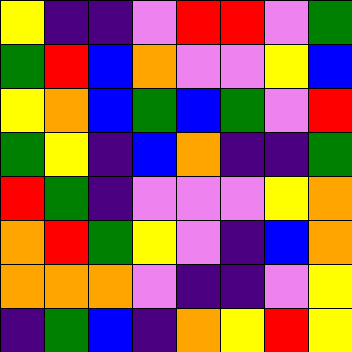[["yellow", "indigo", "indigo", "violet", "red", "red", "violet", "green"], ["green", "red", "blue", "orange", "violet", "violet", "yellow", "blue"], ["yellow", "orange", "blue", "green", "blue", "green", "violet", "red"], ["green", "yellow", "indigo", "blue", "orange", "indigo", "indigo", "green"], ["red", "green", "indigo", "violet", "violet", "violet", "yellow", "orange"], ["orange", "red", "green", "yellow", "violet", "indigo", "blue", "orange"], ["orange", "orange", "orange", "violet", "indigo", "indigo", "violet", "yellow"], ["indigo", "green", "blue", "indigo", "orange", "yellow", "red", "yellow"]]